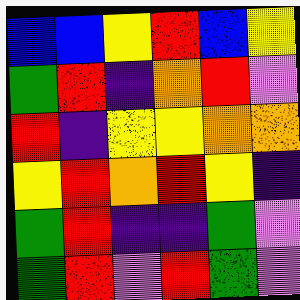[["blue", "blue", "yellow", "red", "blue", "yellow"], ["green", "red", "indigo", "orange", "red", "violet"], ["red", "indigo", "yellow", "yellow", "orange", "orange"], ["yellow", "red", "orange", "red", "yellow", "indigo"], ["green", "red", "indigo", "indigo", "green", "violet"], ["green", "red", "violet", "red", "green", "violet"]]